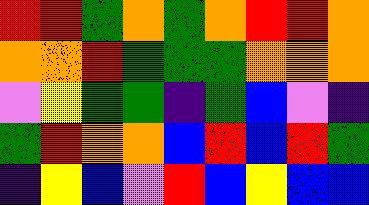[["red", "red", "green", "orange", "green", "orange", "red", "red", "orange"], ["orange", "orange", "red", "green", "green", "green", "orange", "orange", "orange"], ["violet", "yellow", "green", "green", "indigo", "green", "blue", "violet", "indigo"], ["green", "red", "orange", "orange", "blue", "red", "blue", "red", "green"], ["indigo", "yellow", "blue", "violet", "red", "blue", "yellow", "blue", "blue"]]